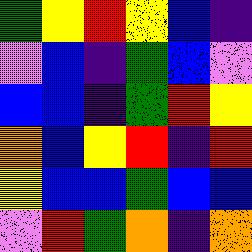[["green", "yellow", "red", "yellow", "blue", "indigo"], ["violet", "blue", "indigo", "green", "blue", "violet"], ["blue", "blue", "indigo", "green", "red", "yellow"], ["orange", "blue", "yellow", "red", "indigo", "red"], ["yellow", "blue", "blue", "green", "blue", "blue"], ["violet", "red", "green", "orange", "indigo", "orange"]]